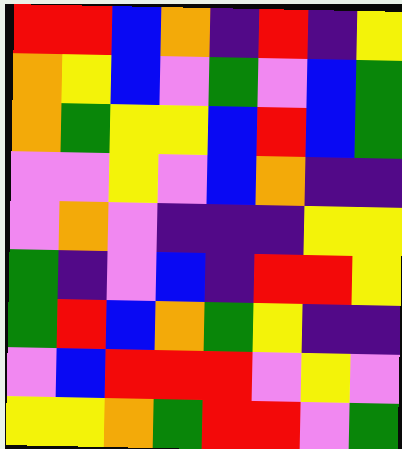[["red", "red", "blue", "orange", "indigo", "red", "indigo", "yellow"], ["orange", "yellow", "blue", "violet", "green", "violet", "blue", "green"], ["orange", "green", "yellow", "yellow", "blue", "red", "blue", "green"], ["violet", "violet", "yellow", "violet", "blue", "orange", "indigo", "indigo"], ["violet", "orange", "violet", "indigo", "indigo", "indigo", "yellow", "yellow"], ["green", "indigo", "violet", "blue", "indigo", "red", "red", "yellow"], ["green", "red", "blue", "orange", "green", "yellow", "indigo", "indigo"], ["violet", "blue", "red", "red", "red", "violet", "yellow", "violet"], ["yellow", "yellow", "orange", "green", "red", "red", "violet", "green"]]